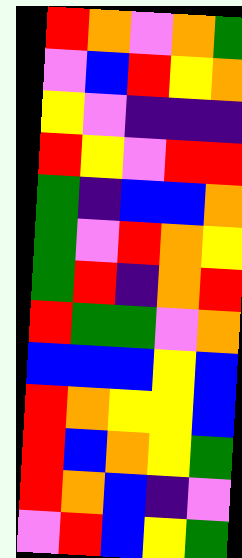[["red", "orange", "violet", "orange", "green"], ["violet", "blue", "red", "yellow", "orange"], ["yellow", "violet", "indigo", "indigo", "indigo"], ["red", "yellow", "violet", "red", "red"], ["green", "indigo", "blue", "blue", "orange"], ["green", "violet", "red", "orange", "yellow"], ["green", "red", "indigo", "orange", "red"], ["red", "green", "green", "violet", "orange"], ["blue", "blue", "blue", "yellow", "blue"], ["red", "orange", "yellow", "yellow", "blue"], ["red", "blue", "orange", "yellow", "green"], ["red", "orange", "blue", "indigo", "violet"], ["violet", "red", "blue", "yellow", "green"]]